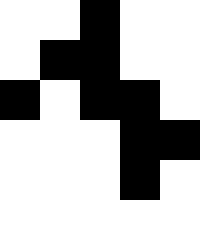[["white", "white", "black", "white", "white"], ["white", "black", "black", "white", "white"], ["black", "white", "black", "black", "white"], ["white", "white", "white", "black", "black"], ["white", "white", "white", "black", "white"], ["white", "white", "white", "white", "white"]]